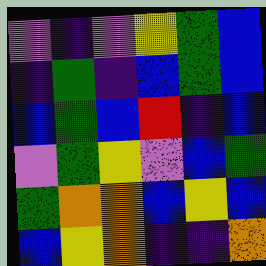[["violet", "indigo", "violet", "yellow", "green", "blue"], ["indigo", "green", "indigo", "blue", "green", "blue"], ["blue", "green", "blue", "red", "indigo", "blue"], ["violet", "green", "yellow", "violet", "blue", "green"], ["green", "orange", "orange", "blue", "yellow", "blue"], ["blue", "yellow", "orange", "indigo", "indigo", "orange"]]